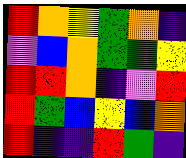[["red", "orange", "yellow", "green", "orange", "indigo"], ["violet", "blue", "orange", "green", "green", "yellow"], ["red", "red", "orange", "indigo", "violet", "red"], ["red", "green", "blue", "yellow", "blue", "orange"], ["red", "indigo", "indigo", "red", "green", "indigo"]]